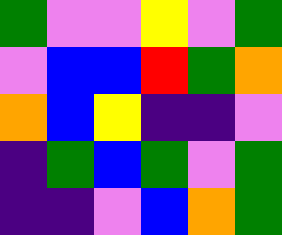[["green", "violet", "violet", "yellow", "violet", "green"], ["violet", "blue", "blue", "red", "green", "orange"], ["orange", "blue", "yellow", "indigo", "indigo", "violet"], ["indigo", "green", "blue", "green", "violet", "green"], ["indigo", "indigo", "violet", "blue", "orange", "green"]]